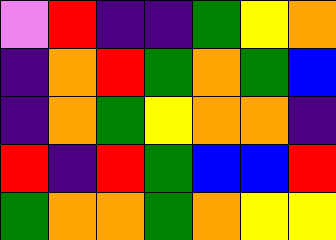[["violet", "red", "indigo", "indigo", "green", "yellow", "orange"], ["indigo", "orange", "red", "green", "orange", "green", "blue"], ["indigo", "orange", "green", "yellow", "orange", "orange", "indigo"], ["red", "indigo", "red", "green", "blue", "blue", "red"], ["green", "orange", "orange", "green", "orange", "yellow", "yellow"]]